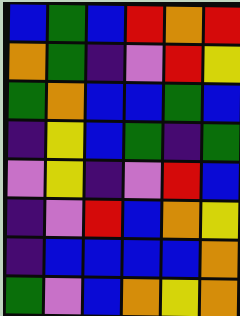[["blue", "green", "blue", "red", "orange", "red"], ["orange", "green", "indigo", "violet", "red", "yellow"], ["green", "orange", "blue", "blue", "green", "blue"], ["indigo", "yellow", "blue", "green", "indigo", "green"], ["violet", "yellow", "indigo", "violet", "red", "blue"], ["indigo", "violet", "red", "blue", "orange", "yellow"], ["indigo", "blue", "blue", "blue", "blue", "orange"], ["green", "violet", "blue", "orange", "yellow", "orange"]]